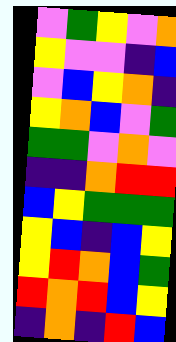[["violet", "green", "yellow", "violet", "orange"], ["yellow", "violet", "violet", "indigo", "blue"], ["violet", "blue", "yellow", "orange", "indigo"], ["yellow", "orange", "blue", "violet", "green"], ["green", "green", "violet", "orange", "violet"], ["indigo", "indigo", "orange", "red", "red"], ["blue", "yellow", "green", "green", "green"], ["yellow", "blue", "indigo", "blue", "yellow"], ["yellow", "red", "orange", "blue", "green"], ["red", "orange", "red", "blue", "yellow"], ["indigo", "orange", "indigo", "red", "blue"]]